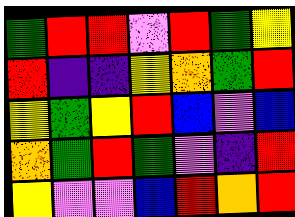[["green", "red", "red", "violet", "red", "green", "yellow"], ["red", "indigo", "indigo", "yellow", "orange", "green", "red"], ["yellow", "green", "yellow", "red", "blue", "violet", "blue"], ["orange", "green", "red", "green", "violet", "indigo", "red"], ["yellow", "violet", "violet", "blue", "red", "orange", "red"]]